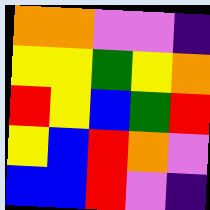[["orange", "orange", "violet", "violet", "indigo"], ["yellow", "yellow", "green", "yellow", "orange"], ["red", "yellow", "blue", "green", "red"], ["yellow", "blue", "red", "orange", "violet"], ["blue", "blue", "red", "violet", "indigo"]]